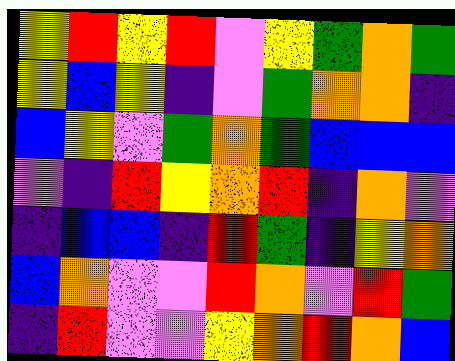[["yellow", "red", "yellow", "red", "violet", "yellow", "green", "orange", "green"], ["yellow", "blue", "yellow", "indigo", "violet", "green", "orange", "orange", "indigo"], ["blue", "yellow", "violet", "green", "orange", "green", "blue", "blue", "blue"], ["violet", "indigo", "red", "yellow", "orange", "red", "indigo", "orange", "violet"], ["indigo", "blue", "blue", "indigo", "red", "green", "indigo", "yellow", "orange"], ["blue", "orange", "violet", "violet", "red", "orange", "violet", "red", "green"], ["indigo", "red", "violet", "violet", "yellow", "orange", "red", "orange", "blue"]]